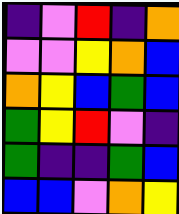[["indigo", "violet", "red", "indigo", "orange"], ["violet", "violet", "yellow", "orange", "blue"], ["orange", "yellow", "blue", "green", "blue"], ["green", "yellow", "red", "violet", "indigo"], ["green", "indigo", "indigo", "green", "blue"], ["blue", "blue", "violet", "orange", "yellow"]]